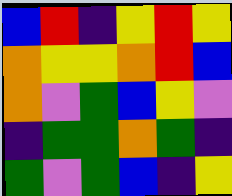[["blue", "red", "indigo", "yellow", "red", "yellow"], ["orange", "yellow", "yellow", "orange", "red", "blue"], ["orange", "violet", "green", "blue", "yellow", "violet"], ["indigo", "green", "green", "orange", "green", "indigo"], ["green", "violet", "green", "blue", "indigo", "yellow"]]